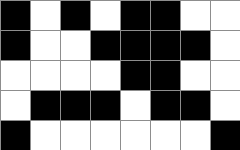[["black", "white", "black", "white", "black", "black", "white", "white"], ["black", "white", "white", "black", "black", "black", "black", "white"], ["white", "white", "white", "white", "black", "black", "white", "white"], ["white", "black", "black", "black", "white", "black", "black", "white"], ["black", "white", "white", "white", "white", "white", "white", "black"]]